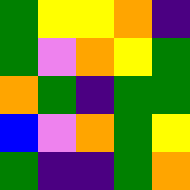[["green", "yellow", "yellow", "orange", "indigo"], ["green", "violet", "orange", "yellow", "green"], ["orange", "green", "indigo", "green", "green"], ["blue", "violet", "orange", "green", "yellow"], ["green", "indigo", "indigo", "green", "orange"]]